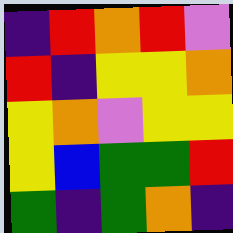[["indigo", "red", "orange", "red", "violet"], ["red", "indigo", "yellow", "yellow", "orange"], ["yellow", "orange", "violet", "yellow", "yellow"], ["yellow", "blue", "green", "green", "red"], ["green", "indigo", "green", "orange", "indigo"]]